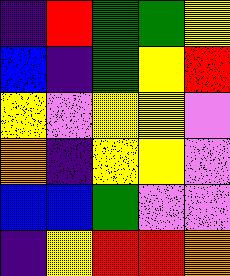[["indigo", "red", "green", "green", "yellow"], ["blue", "indigo", "green", "yellow", "red"], ["yellow", "violet", "yellow", "yellow", "violet"], ["orange", "indigo", "yellow", "yellow", "violet"], ["blue", "blue", "green", "violet", "violet"], ["indigo", "yellow", "red", "red", "orange"]]